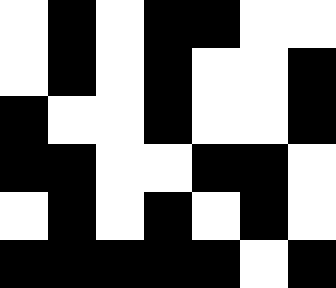[["white", "black", "white", "black", "black", "white", "white"], ["white", "black", "white", "black", "white", "white", "black"], ["black", "white", "white", "black", "white", "white", "black"], ["black", "black", "white", "white", "black", "black", "white"], ["white", "black", "white", "black", "white", "black", "white"], ["black", "black", "black", "black", "black", "white", "black"]]